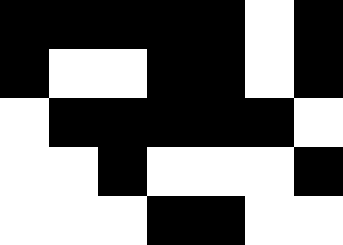[["black", "black", "black", "black", "black", "white", "black"], ["black", "white", "white", "black", "black", "white", "black"], ["white", "black", "black", "black", "black", "black", "white"], ["white", "white", "black", "white", "white", "white", "black"], ["white", "white", "white", "black", "black", "white", "white"]]